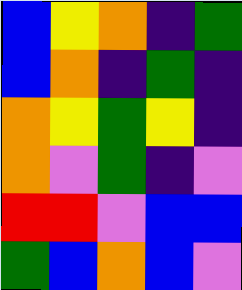[["blue", "yellow", "orange", "indigo", "green"], ["blue", "orange", "indigo", "green", "indigo"], ["orange", "yellow", "green", "yellow", "indigo"], ["orange", "violet", "green", "indigo", "violet"], ["red", "red", "violet", "blue", "blue"], ["green", "blue", "orange", "blue", "violet"]]